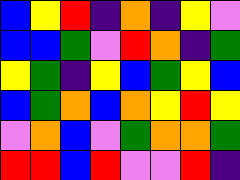[["blue", "yellow", "red", "indigo", "orange", "indigo", "yellow", "violet"], ["blue", "blue", "green", "violet", "red", "orange", "indigo", "green"], ["yellow", "green", "indigo", "yellow", "blue", "green", "yellow", "blue"], ["blue", "green", "orange", "blue", "orange", "yellow", "red", "yellow"], ["violet", "orange", "blue", "violet", "green", "orange", "orange", "green"], ["red", "red", "blue", "red", "violet", "violet", "red", "indigo"]]